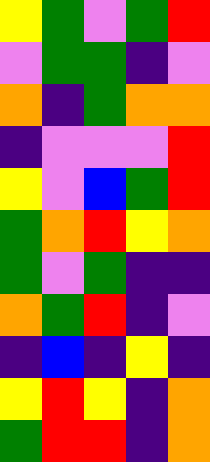[["yellow", "green", "violet", "green", "red"], ["violet", "green", "green", "indigo", "violet"], ["orange", "indigo", "green", "orange", "orange"], ["indigo", "violet", "violet", "violet", "red"], ["yellow", "violet", "blue", "green", "red"], ["green", "orange", "red", "yellow", "orange"], ["green", "violet", "green", "indigo", "indigo"], ["orange", "green", "red", "indigo", "violet"], ["indigo", "blue", "indigo", "yellow", "indigo"], ["yellow", "red", "yellow", "indigo", "orange"], ["green", "red", "red", "indigo", "orange"]]